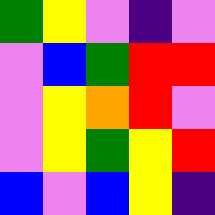[["green", "yellow", "violet", "indigo", "violet"], ["violet", "blue", "green", "red", "red"], ["violet", "yellow", "orange", "red", "violet"], ["violet", "yellow", "green", "yellow", "red"], ["blue", "violet", "blue", "yellow", "indigo"]]